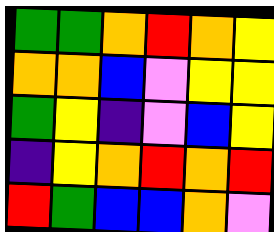[["green", "green", "orange", "red", "orange", "yellow"], ["orange", "orange", "blue", "violet", "yellow", "yellow"], ["green", "yellow", "indigo", "violet", "blue", "yellow"], ["indigo", "yellow", "orange", "red", "orange", "red"], ["red", "green", "blue", "blue", "orange", "violet"]]